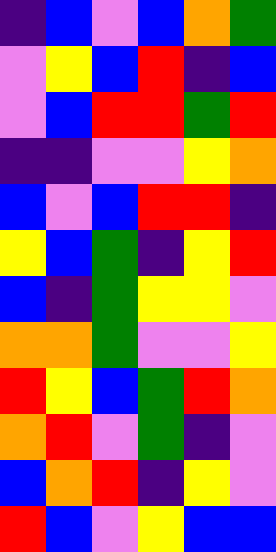[["indigo", "blue", "violet", "blue", "orange", "green"], ["violet", "yellow", "blue", "red", "indigo", "blue"], ["violet", "blue", "red", "red", "green", "red"], ["indigo", "indigo", "violet", "violet", "yellow", "orange"], ["blue", "violet", "blue", "red", "red", "indigo"], ["yellow", "blue", "green", "indigo", "yellow", "red"], ["blue", "indigo", "green", "yellow", "yellow", "violet"], ["orange", "orange", "green", "violet", "violet", "yellow"], ["red", "yellow", "blue", "green", "red", "orange"], ["orange", "red", "violet", "green", "indigo", "violet"], ["blue", "orange", "red", "indigo", "yellow", "violet"], ["red", "blue", "violet", "yellow", "blue", "blue"]]